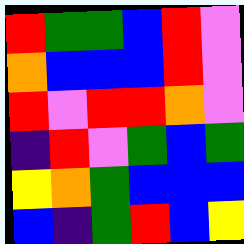[["red", "green", "green", "blue", "red", "violet"], ["orange", "blue", "blue", "blue", "red", "violet"], ["red", "violet", "red", "red", "orange", "violet"], ["indigo", "red", "violet", "green", "blue", "green"], ["yellow", "orange", "green", "blue", "blue", "blue"], ["blue", "indigo", "green", "red", "blue", "yellow"]]